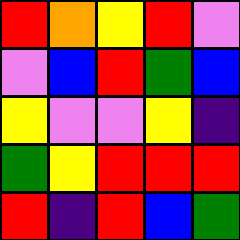[["red", "orange", "yellow", "red", "violet"], ["violet", "blue", "red", "green", "blue"], ["yellow", "violet", "violet", "yellow", "indigo"], ["green", "yellow", "red", "red", "red"], ["red", "indigo", "red", "blue", "green"]]